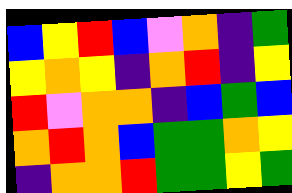[["blue", "yellow", "red", "blue", "violet", "orange", "indigo", "green"], ["yellow", "orange", "yellow", "indigo", "orange", "red", "indigo", "yellow"], ["red", "violet", "orange", "orange", "indigo", "blue", "green", "blue"], ["orange", "red", "orange", "blue", "green", "green", "orange", "yellow"], ["indigo", "orange", "orange", "red", "green", "green", "yellow", "green"]]